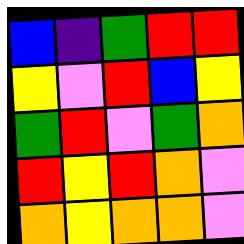[["blue", "indigo", "green", "red", "red"], ["yellow", "violet", "red", "blue", "yellow"], ["green", "red", "violet", "green", "orange"], ["red", "yellow", "red", "orange", "violet"], ["orange", "yellow", "orange", "orange", "violet"]]